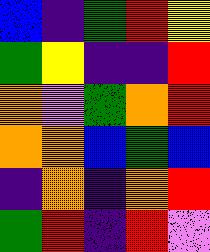[["blue", "indigo", "green", "red", "yellow"], ["green", "yellow", "indigo", "indigo", "red"], ["orange", "violet", "green", "orange", "red"], ["orange", "orange", "blue", "green", "blue"], ["indigo", "orange", "indigo", "orange", "red"], ["green", "red", "indigo", "red", "violet"]]